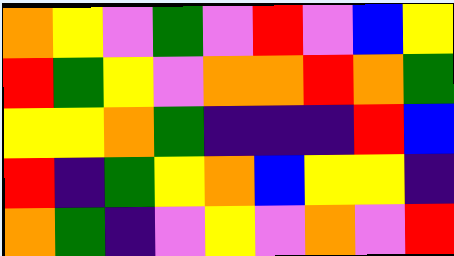[["orange", "yellow", "violet", "green", "violet", "red", "violet", "blue", "yellow"], ["red", "green", "yellow", "violet", "orange", "orange", "red", "orange", "green"], ["yellow", "yellow", "orange", "green", "indigo", "indigo", "indigo", "red", "blue"], ["red", "indigo", "green", "yellow", "orange", "blue", "yellow", "yellow", "indigo"], ["orange", "green", "indigo", "violet", "yellow", "violet", "orange", "violet", "red"]]